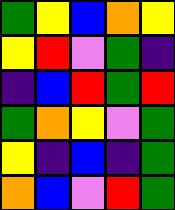[["green", "yellow", "blue", "orange", "yellow"], ["yellow", "red", "violet", "green", "indigo"], ["indigo", "blue", "red", "green", "red"], ["green", "orange", "yellow", "violet", "green"], ["yellow", "indigo", "blue", "indigo", "green"], ["orange", "blue", "violet", "red", "green"]]